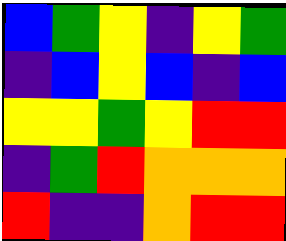[["blue", "green", "yellow", "indigo", "yellow", "green"], ["indigo", "blue", "yellow", "blue", "indigo", "blue"], ["yellow", "yellow", "green", "yellow", "red", "red"], ["indigo", "green", "red", "orange", "orange", "orange"], ["red", "indigo", "indigo", "orange", "red", "red"]]